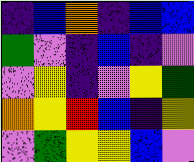[["indigo", "blue", "orange", "indigo", "blue", "blue"], ["green", "violet", "indigo", "blue", "indigo", "violet"], ["violet", "yellow", "indigo", "violet", "yellow", "green"], ["orange", "yellow", "red", "blue", "indigo", "yellow"], ["violet", "green", "yellow", "yellow", "blue", "violet"]]